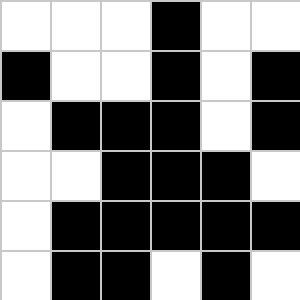[["white", "white", "white", "black", "white", "white"], ["black", "white", "white", "black", "white", "black"], ["white", "black", "black", "black", "white", "black"], ["white", "white", "black", "black", "black", "white"], ["white", "black", "black", "black", "black", "black"], ["white", "black", "black", "white", "black", "white"]]